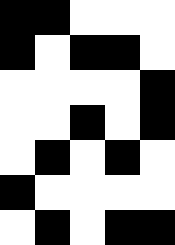[["black", "black", "white", "white", "white"], ["black", "white", "black", "black", "white"], ["white", "white", "white", "white", "black"], ["white", "white", "black", "white", "black"], ["white", "black", "white", "black", "white"], ["black", "white", "white", "white", "white"], ["white", "black", "white", "black", "black"]]